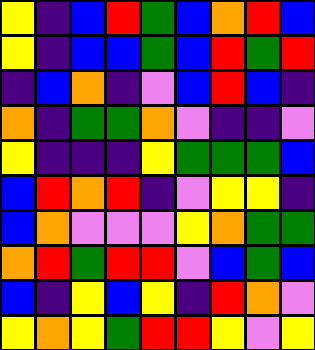[["yellow", "indigo", "blue", "red", "green", "blue", "orange", "red", "blue"], ["yellow", "indigo", "blue", "blue", "green", "blue", "red", "green", "red"], ["indigo", "blue", "orange", "indigo", "violet", "blue", "red", "blue", "indigo"], ["orange", "indigo", "green", "green", "orange", "violet", "indigo", "indigo", "violet"], ["yellow", "indigo", "indigo", "indigo", "yellow", "green", "green", "green", "blue"], ["blue", "red", "orange", "red", "indigo", "violet", "yellow", "yellow", "indigo"], ["blue", "orange", "violet", "violet", "violet", "yellow", "orange", "green", "green"], ["orange", "red", "green", "red", "red", "violet", "blue", "green", "blue"], ["blue", "indigo", "yellow", "blue", "yellow", "indigo", "red", "orange", "violet"], ["yellow", "orange", "yellow", "green", "red", "red", "yellow", "violet", "yellow"]]